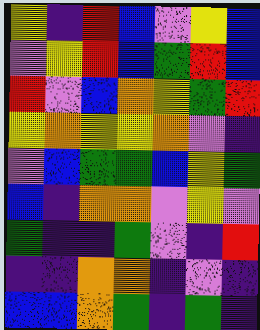[["yellow", "indigo", "red", "blue", "violet", "yellow", "blue"], ["violet", "yellow", "red", "blue", "green", "red", "blue"], ["red", "violet", "blue", "orange", "yellow", "green", "red"], ["yellow", "orange", "yellow", "yellow", "orange", "violet", "indigo"], ["violet", "blue", "green", "green", "blue", "yellow", "green"], ["blue", "indigo", "orange", "orange", "violet", "yellow", "violet"], ["green", "indigo", "indigo", "green", "violet", "indigo", "red"], ["indigo", "indigo", "orange", "orange", "indigo", "violet", "indigo"], ["blue", "blue", "orange", "green", "indigo", "green", "indigo"]]